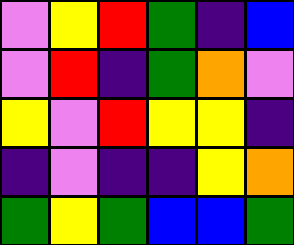[["violet", "yellow", "red", "green", "indigo", "blue"], ["violet", "red", "indigo", "green", "orange", "violet"], ["yellow", "violet", "red", "yellow", "yellow", "indigo"], ["indigo", "violet", "indigo", "indigo", "yellow", "orange"], ["green", "yellow", "green", "blue", "blue", "green"]]